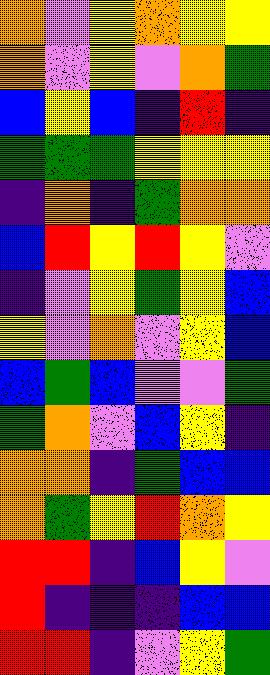[["orange", "violet", "yellow", "orange", "yellow", "yellow"], ["orange", "violet", "yellow", "violet", "orange", "green"], ["blue", "yellow", "blue", "indigo", "red", "indigo"], ["green", "green", "green", "yellow", "yellow", "yellow"], ["indigo", "orange", "indigo", "green", "orange", "orange"], ["blue", "red", "yellow", "red", "yellow", "violet"], ["indigo", "violet", "yellow", "green", "yellow", "blue"], ["yellow", "violet", "orange", "violet", "yellow", "blue"], ["blue", "green", "blue", "violet", "violet", "green"], ["green", "orange", "violet", "blue", "yellow", "indigo"], ["orange", "orange", "indigo", "green", "blue", "blue"], ["orange", "green", "yellow", "red", "orange", "yellow"], ["red", "red", "indigo", "blue", "yellow", "violet"], ["red", "indigo", "indigo", "indigo", "blue", "blue"], ["red", "red", "indigo", "violet", "yellow", "green"]]